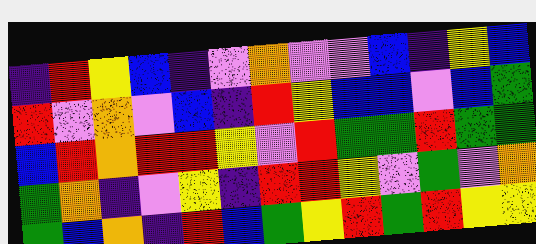[["indigo", "red", "yellow", "blue", "indigo", "violet", "orange", "violet", "violet", "blue", "indigo", "yellow", "blue"], ["red", "violet", "orange", "violet", "blue", "indigo", "red", "yellow", "blue", "blue", "violet", "blue", "green"], ["blue", "red", "orange", "red", "red", "yellow", "violet", "red", "green", "green", "red", "green", "green"], ["green", "orange", "indigo", "violet", "yellow", "indigo", "red", "red", "yellow", "violet", "green", "violet", "orange"], ["green", "blue", "orange", "indigo", "red", "blue", "green", "yellow", "red", "green", "red", "yellow", "yellow"]]